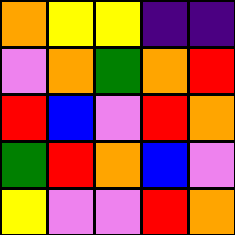[["orange", "yellow", "yellow", "indigo", "indigo"], ["violet", "orange", "green", "orange", "red"], ["red", "blue", "violet", "red", "orange"], ["green", "red", "orange", "blue", "violet"], ["yellow", "violet", "violet", "red", "orange"]]